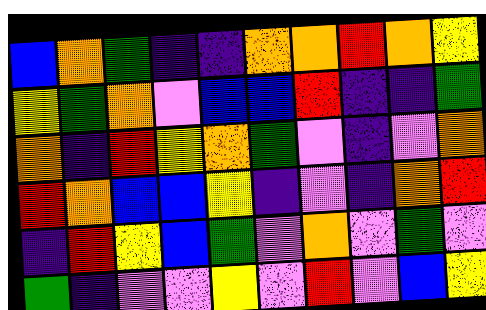[["blue", "orange", "green", "indigo", "indigo", "orange", "orange", "red", "orange", "yellow"], ["yellow", "green", "orange", "violet", "blue", "blue", "red", "indigo", "indigo", "green"], ["orange", "indigo", "red", "yellow", "orange", "green", "violet", "indigo", "violet", "orange"], ["red", "orange", "blue", "blue", "yellow", "indigo", "violet", "indigo", "orange", "red"], ["indigo", "red", "yellow", "blue", "green", "violet", "orange", "violet", "green", "violet"], ["green", "indigo", "violet", "violet", "yellow", "violet", "red", "violet", "blue", "yellow"]]